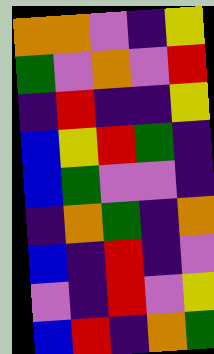[["orange", "orange", "violet", "indigo", "yellow"], ["green", "violet", "orange", "violet", "red"], ["indigo", "red", "indigo", "indigo", "yellow"], ["blue", "yellow", "red", "green", "indigo"], ["blue", "green", "violet", "violet", "indigo"], ["indigo", "orange", "green", "indigo", "orange"], ["blue", "indigo", "red", "indigo", "violet"], ["violet", "indigo", "red", "violet", "yellow"], ["blue", "red", "indigo", "orange", "green"]]